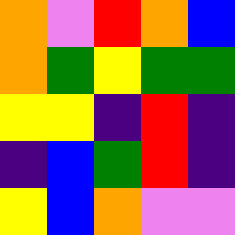[["orange", "violet", "red", "orange", "blue"], ["orange", "green", "yellow", "green", "green"], ["yellow", "yellow", "indigo", "red", "indigo"], ["indigo", "blue", "green", "red", "indigo"], ["yellow", "blue", "orange", "violet", "violet"]]